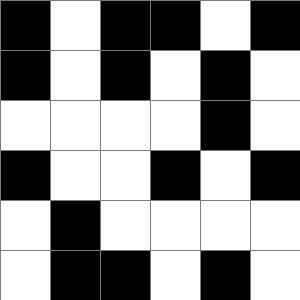[["black", "white", "black", "black", "white", "black"], ["black", "white", "black", "white", "black", "white"], ["white", "white", "white", "white", "black", "white"], ["black", "white", "white", "black", "white", "black"], ["white", "black", "white", "white", "white", "white"], ["white", "black", "black", "white", "black", "white"]]